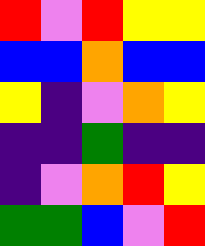[["red", "violet", "red", "yellow", "yellow"], ["blue", "blue", "orange", "blue", "blue"], ["yellow", "indigo", "violet", "orange", "yellow"], ["indigo", "indigo", "green", "indigo", "indigo"], ["indigo", "violet", "orange", "red", "yellow"], ["green", "green", "blue", "violet", "red"]]